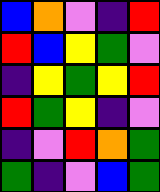[["blue", "orange", "violet", "indigo", "red"], ["red", "blue", "yellow", "green", "violet"], ["indigo", "yellow", "green", "yellow", "red"], ["red", "green", "yellow", "indigo", "violet"], ["indigo", "violet", "red", "orange", "green"], ["green", "indigo", "violet", "blue", "green"]]